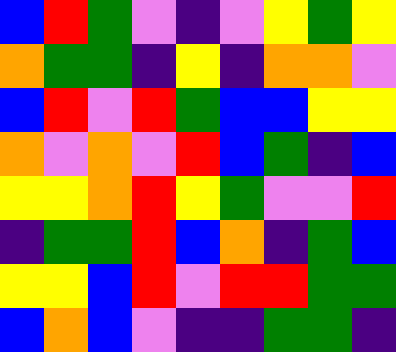[["blue", "red", "green", "violet", "indigo", "violet", "yellow", "green", "yellow"], ["orange", "green", "green", "indigo", "yellow", "indigo", "orange", "orange", "violet"], ["blue", "red", "violet", "red", "green", "blue", "blue", "yellow", "yellow"], ["orange", "violet", "orange", "violet", "red", "blue", "green", "indigo", "blue"], ["yellow", "yellow", "orange", "red", "yellow", "green", "violet", "violet", "red"], ["indigo", "green", "green", "red", "blue", "orange", "indigo", "green", "blue"], ["yellow", "yellow", "blue", "red", "violet", "red", "red", "green", "green"], ["blue", "orange", "blue", "violet", "indigo", "indigo", "green", "green", "indigo"]]